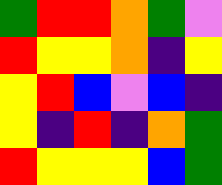[["green", "red", "red", "orange", "green", "violet"], ["red", "yellow", "yellow", "orange", "indigo", "yellow"], ["yellow", "red", "blue", "violet", "blue", "indigo"], ["yellow", "indigo", "red", "indigo", "orange", "green"], ["red", "yellow", "yellow", "yellow", "blue", "green"]]